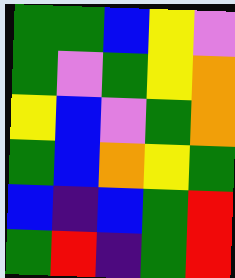[["green", "green", "blue", "yellow", "violet"], ["green", "violet", "green", "yellow", "orange"], ["yellow", "blue", "violet", "green", "orange"], ["green", "blue", "orange", "yellow", "green"], ["blue", "indigo", "blue", "green", "red"], ["green", "red", "indigo", "green", "red"]]